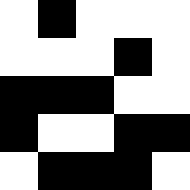[["white", "black", "white", "white", "white"], ["white", "white", "white", "black", "white"], ["black", "black", "black", "white", "white"], ["black", "white", "white", "black", "black"], ["white", "black", "black", "black", "white"]]